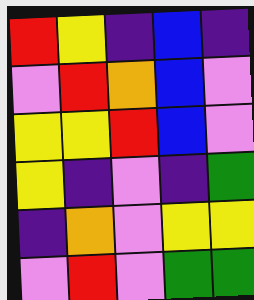[["red", "yellow", "indigo", "blue", "indigo"], ["violet", "red", "orange", "blue", "violet"], ["yellow", "yellow", "red", "blue", "violet"], ["yellow", "indigo", "violet", "indigo", "green"], ["indigo", "orange", "violet", "yellow", "yellow"], ["violet", "red", "violet", "green", "green"]]